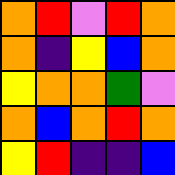[["orange", "red", "violet", "red", "orange"], ["orange", "indigo", "yellow", "blue", "orange"], ["yellow", "orange", "orange", "green", "violet"], ["orange", "blue", "orange", "red", "orange"], ["yellow", "red", "indigo", "indigo", "blue"]]